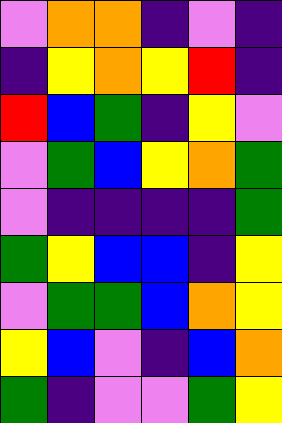[["violet", "orange", "orange", "indigo", "violet", "indigo"], ["indigo", "yellow", "orange", "yellow", "red", "indigo"], ["red", "blue", "green", "indigo", "yellow", "violet"], ["violet", "green", "blue", "yellow", "orange", "green"], ["violet", "indigo", "indigo", "indigo", "indigo", "green"], ["green", "yellow", "blue", "blue", "indigo", "yellow"], ["violet", "green", "green", "blue", "orange", "yellow"], ["yellow", "blue", "violet", "indigo", "blue", "orange"], ["green", "indigo", "violet", "violet", "green", "yellow"]]